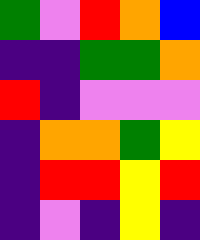[["green", "violet", "red", "orange", "blue"], ["indigo", "indigo", "green", "green", "orange"], ["red", "indigo", "violet", "violet", "violet"], ["indigo", "orange", "orange", "green", "yellow"], ["indigo", "red", "red", "yellow", "red"], ["indigo", "violet", "indigo", "yellow", "indigo"]]